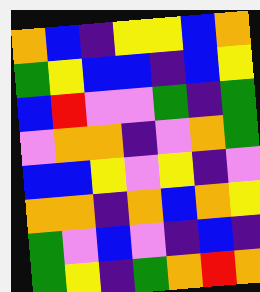[["orange", "blue", "indigo", "yellow", "yellow", "blue", "orange"], ["green", "yellow", "blue", "blue", "indigo", "blue", "yellow"], ["blue", "red", "violet", "violet", "green", "indigo", "green"], ["violet", "orange", "orange", "indigo", "violet", "orange", "green"], ["blue", "blue", "yellow", "violet", "yellow", "indigo", "violet"], ["orange", "orange", "indigo", "orange", "blue", "orange", "yellow"], ["green", "violet", "blue", "violet", "indigo", "blue", "indigo"], ["green", "yellow", "indigo", "green", "orange", "red", "orange"]]